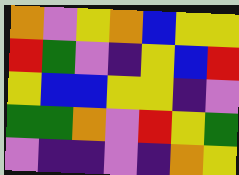[["orange", "violet", "yellow", "orange", "blue", "yellow", "yellow"], ["red", "green", "violet", "indigo", "yellow", "blue", "red"], ["yellow", "blue", "blue", "yellow", "yellow", "indigo", "violet"], ["green", "green", "orange", "violet", "red", "yellow", "green"], ["violet", "indigo", "indigo", "violet", "indigo", "orange", "yellow"]]